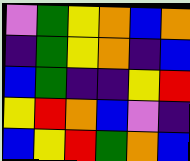[["violet", "green", "yellow", "orange", "blue", "orange"], ["indigo", "green", "yellow", "orange", "indigo", "blue"], ["blue", "green", "indigo", "indigo", "yellow", "red"], ["yellow", "red", "orange", "blue", "violet", "indigo"], ["blue", "yellow", "red", "green", "orange", "blue"]]